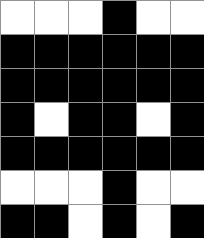[["white", "white", "white", "black", "white", "white"], ["black", "black", "black", "black", "black", "black"], ["black", "black", "black", "black", "black", "black"], ["black", "white", "black", "black", "white", "black"], ["black", "black", "black", "black", "black", "black"], ["white", "white", "white", "black", "white", "white"], ["black", "black", "white", "black", "white", "black"]]